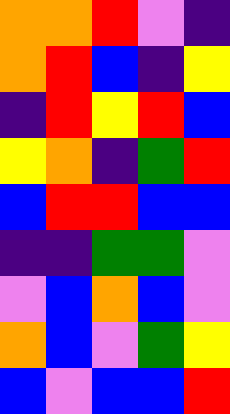[["orange", "orange", "red", "violet", "indigo"], ["orange", "red", "blue", "indigo", "yellow"], ["indigo", "red", "yellow", "red", "blue"], ["yellow", "orange", "indigo", "green", "red"], ["blue", "red", "red", "blue", "blue"], ["indigo", "indigo", "green", "green", "violet"], ["violet", "blue", "orange", "blue", "violet"], ["orange", "blue", "violet", "green", "yellow"], ["blue", "violet", "blue", "blue", "red"]]